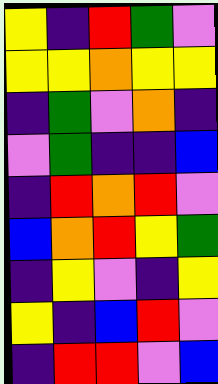[["yellow", "indigo", "red", "green", "violet"], ["yellow", "yellow", "orange", "yellow", "yellow"], ["indigo", "green", "violet", "orange", "indigo"], ["violet", "green", "indigo", "indigo", "blue"], ["indigo", "red", "orange", "red", "violet"], ["blue", "orange", "red", "yellow", "green"], ["indigo", "yellow", "violet", "indigo", "yellow"], ["yellow", "indigo", "blue", "red", "violet"], ["indigo", "red", "red", "violet", "blue"]]